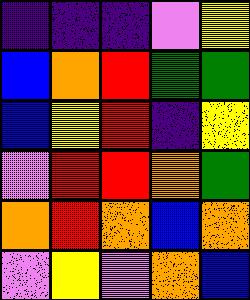[["indigo", "indigo", "indigo", "violet", "yellow"], ["blue", "orange", "red", "green", "green"], ["blue", "yellow", "red", "indigo", "yellow"], ["violet", "red", "red", "orange", "green"], ["orange", "red", "orange", "blue", "orange"], ["violet", "yellow", "violet", "orange", "blue"]]